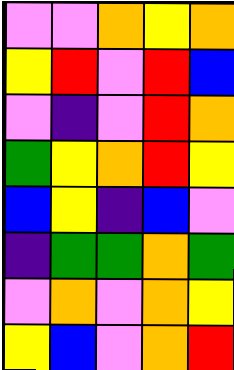[["violet", "violet", "orange", "yellow", "orange"], ["yellow", "red", "violet", "red", "blue"], ["violet", "indigo", "violet", "red", "orange"], ["green", "yellow", "orange", "red", "yellow"], ["blue", "yellow", "indigo", "blue", "violet"], ["indigo", "green", "green", "orange", "green"], ["violet", "orange", "violet", "orange", "yellow"], ["yellow", "blue", "violet", "orange", "red"]]